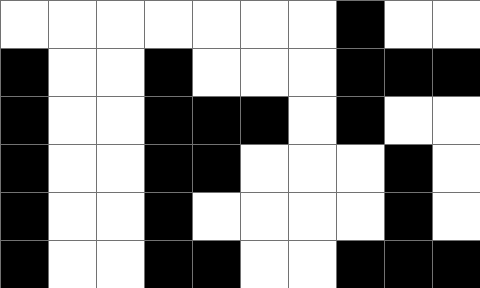[["white", "white", "white", "white", "white", "white", "white", "black", "white", "white"], ["black", "white", "white", "black", "white", "white", "white", "black", "black", "black"], ["black", "white", "white", "black", "black", "black", "white", "black", "white", "white"], ["black", "white", "white", "black", "black", "white", "white", "white", "black", "white"], ["black", "white", "white", "black", "white", "white", "white", "white", "black", "white"], ["black", "white", "white", "black", "black", "white", "white", "black", "black", "black"]]